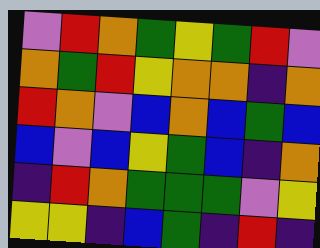[["violet", "red", "orange", "green", "yellow", "green", "red", "violet"], ["orange", "green", "red", "yellow", "orange", "orange", "indigo", "orange"], ["red", "orange", "violet", "blue", "orange", "blue", "green", "blue"], ["blue", "violet", "blue", "yellow", "green", "blue", "indigo", "orange"], ["indigo", "red", "orange", "green", "green", "green", "violet", "yellow"], ["yellow", "yellow", "indigo", "blue", "green", "indigo", "red", "indigo"]]